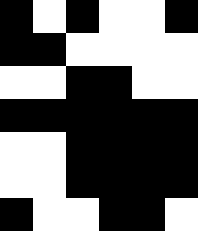[["black", "white", "black", "white", "white", "black"], ["black", "black", "white", "white", "white", "white"], ["white", "white", "black", "black", "white", "white"], ["black", "black", "black", "black", "black", "black"], ["white", "white", "black", "black", "black", "black"], ["white", "white", "black", "black", "black", "black"], ["black", "white", "white", "black", "black", "white"]]